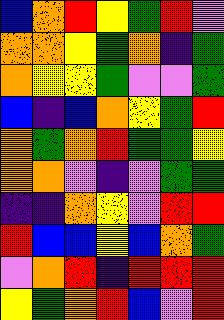[["blue", "orange", "red", "yellow", "green", "red", "violet"], ["orange", "orange", "yellow", "green", "orange", "indigo", "green"], ["orange", "yellow", "yellow", "green", "violet", "violet", "green"], ["blue", "indigo", "blue", "orange", "yellow", "green", "red"], ["orange", "green", "orange", "red", "green", "green", "yellow"], ["orange", "orange", "violet", "indigo", "violet", "green", "green"], ["indigo", "indigo", "orange", "yellow", "violet", "red", "red"], ["red", "blue", "blue", "yellow", "blue", "orange", "green"], ["violet", "orange", "red", "indigo", "red", "red", "red"], ["yellow", "green", "orange", "red", "blue", "violet", "red"]]